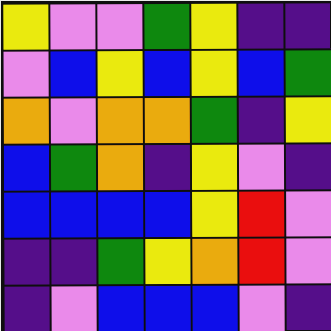[["yellow", "violet", "violet", "green", "yellow", "indigo", "indigo"], ["violet", "blue", "yellow", "blue", "yellow", "blue", "green"], ["orange", "violet", "orange", "orange", "green", "indigo", "yellow"], ["blue", "green", "orange", "indigo", "yellow", "violet", "indigo"], ["blue", "blue", "blue", "blue", "yellow", "red", "violet"], ["indigo", "indigo", "green", "yellow", "orange", "red", "violet"], ["indigo", "violet", "blue", "blue", "blue", "violet", "indigo"]]